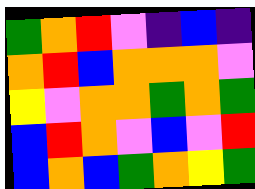[["green", "orange", "red", "violet", "indigo", "blue", "indigo"], ["orange", "red", "blue", "orange", "orange", "orange", "violet"], ["yellow", "violet", "orange", "orange", "green", "orange", "green"], ["blue", "red", "orange", "violet", "blue", "violet", "red"], ["blue", "orange", "blue", "green", "orange", "yellow", "green"]]